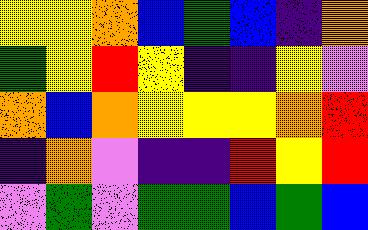[["yellow", "yellow", "orange", "blue", "green", "blue", "indigo", "orange"], ["green", "yellow", "red", "yellow", "indigo", "indigo", "yellow", "violet"], ["orange", "blue", "orange", "yellow", "yellow", "yellow", "orange", "red"], ["indigo", "orange", "violet", "indigo", "indigo", "red", "yellow", "red"], ["violet", "green", "violet", "green", "green", "blue", "green", "blue"]]